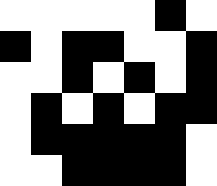[["white", "white", "white", "white", "white", "black", "white"], ["black", "white", "black", "black", "white", "white", "black"], ["white", "white", "black", "white", "black", "white", "black"], ["white", "black", "white", "black", "white", "black", "black"], ["white", "black", "black", "black", "black", "black", "white"], ["white", "white", "black", "black", "black", "black", "white"]]